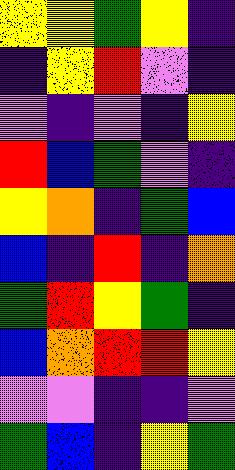[["yellow", "yellow", "green", "yellow", "indigo"], ["indigo", "yellow", "red", "violet", "indigo"], ["violet", "indigo", "violet", "indigo", "yellow"], ["red", "blue", "green", "violet", "indigo"], ["yellow", "orange", "indigo", "green", "blue"], ["blue", "indigo", "red", "indigo", "orange"], ["green", "red", "yellow", "green", "indigo"], ["blue", "orange", "red", "red", "yellow"], ["violet", "violet", "indigo", "indigo", "violet"], ["green", "blue", "indigo", "yellow", "green"]]